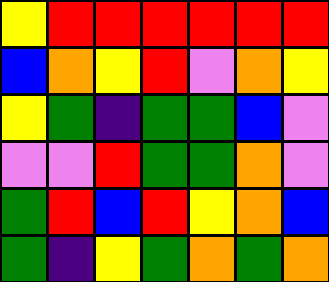[["yellow", "red", "red", "red", "red", "red", "red"], ["blue", "orange", "yellow", "red", "violet", "orange", "yellow"], ["yellow", "green", "indigo", "green", "green", "blue", "violet"], ["violet", "violet", "red", "green", "green", "orange", "violet"], ["green", "red", "blue", "red", "yellow", "orange", "blue"], ["green", "indigo", "yellow", "green", "orange", "green", "orange"]]